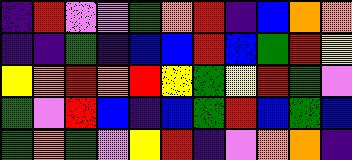[["indigo", "red", "violet", "violet", "green", "orange", "red", "indigo", "blue", "orange", "orange"], ["indigo", "indigo", "green", "indigo", "blue", "blue", "red", "blue", "green", "red", "yellow"], ["yellow", "orange", "red", "orange", "red", "yellow", "green", "yellow", "red", "green", "violet"], ["green", "violet", "red", "blue", "indigo", "blue", "green", "red", "blue", "green", "blue"], ["green", "orange", "green", "violet", "yellow", "red", "indigo", "violet", "orange", "orange", "indigo"]]